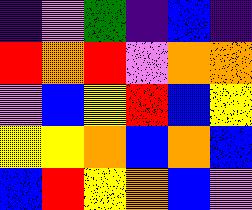[["indigo", "violet", "green", "indigo", "blue", "indigo"], ["red", "orange", "red", "violet", "orange", "orange"], ["violet", "blue", "yellow", "red", "blue", "yellow"], ["yellow", "yellow", "orange", "blue", "orange", "blue"], ["blue", "red", "yellow", "orange", "blue", "violet"]]